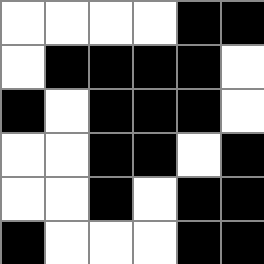[["white", "white", "white", "white", "black", "black"], ["white", "black", "black", "black", "black", "white"], ["black", "white", "black", "black", "black", "white"], ["white", "white", "black", "black", "white", "black"], ["white", "white", "black", "white", "black", "black"], ["black", "white", "white", "white", "black", "black"]]